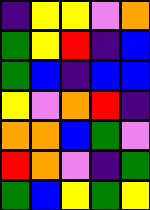[["indigo", "yellow", "yellow", "violet", "orange"], ["green", "yellow", "red", "indigo", "blue"], ["green", "blue", "indigo", "blue", "blue"], ["yellow", "violet", "orange", "red", "indigo"], ["orange", "orange", "blue", "green", "violet"], ["red", "orange", "violet", "indigo", "green"], ["green", "blue", "yellow", "green", "yellow"]]